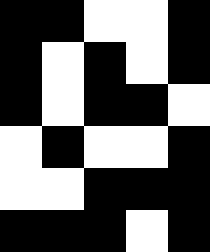[["black", "black", "white", "white", "black"], ["black", "white", "black", "white", "black"], ["black", "white", "black", "black", "white"], ["white", "black", "white", "white", "black"], ["white", "white", "black", "black", "black"], ["black", "black", "black", "white", "black"]]